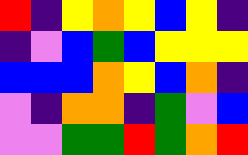[["red", "indigo", "yellow", "orange", "yellow", "blue", "yellow", "indigo"], ["indigo", "violet", "blue", "green", "blue", "yellow", "yellow", "yellow"], ["blue", "blue", "blue", "orange", "yellow", "blue", "orange", "indigo"], ["violet", "indigo", "orange", "orange", "indigo", "green", "violet", "blue"], ["violet", "violet", "green", "green", "red", "green", "orange", "red"]]